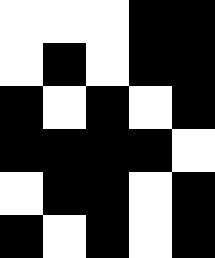[["white", "white", "white", "black", "black"], ["white", "black", "white", "black", "black"], ["black", "white", "black", "white", "black"], ["black", "black", "black", "black", "white"], ["white", "black", "black", "white", "black"], ["black", "white", "black", "white", "black"]]